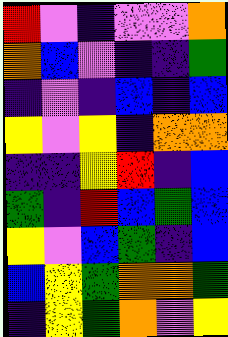[["red", "violet", "indigo", "violet", "violet", "orange"], ["orange", "blue", "violet", "indigo", "indigo", "green"], ["indigo", "violet", "indigo", "blue", "indigo", "blue"], ["yellow", "violet", "yellow", "indigo", "orange", "orange"], ["indigo", "indigo", "yellow", "red", "indigo", "blue"], ["green", "indigo", "red", "blue", "green", "blue"], ["yellow", "violet", "blue", "green", "indigo", "blue"], ["blue", "yellow", "green", "orange", "orange", "green"], ["indigo", "yellow", "green", "orange", "violet", "yellow"]]